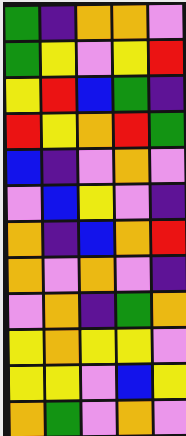[["green", "indigo", "orange", "orange", "violet"], ["green", "yellow", "violet", "yellow", "red"], ["yellow", "red", "blue", "green", "indigo"], ["red", "yellow", "orange", "red", "green"], ["blue", "indigo", "violet", "orange", "violet"], ["violet", "blue", "yellow", "violet", "indigo"], ["orange", "indigo", "blue", "orange", "red"], ["orange", "violet", "orange", "violet", "indigo"], ["violet", "orange", "indigo", "green", "orange"], ["yellow", "orange", "yellow", "yellow", "violet"], ["yellow", "yellow", "violet", "blue", "yellow"], ["orange", "green", "violet", "orange", "violet"]]